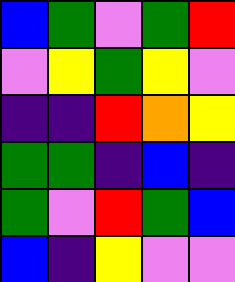[["blue", "green", "violet", "green", "red"], ["violet", "yellow", "green", "yellow", "violet"], ["indigo", "indigo", "red", "orange", "yellow"], ["green", "green", "indigo", "blue", "indigo"], ["green", "violet", "red", "green", "blue"], ["blue", "indigo", "yellow", "violet", "violet"]]